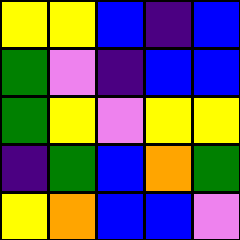[["yellow", "yellow", "blue", "indigo", "blue"], ["green", "violet", "indigo", "blue", "blue"], ["green", "yellow", "violet", "yellow", "yellow"], ["indigo", "green", "blue", "orange", "green"], ["yellow", "orange", "blue", "blue", "violet"]]